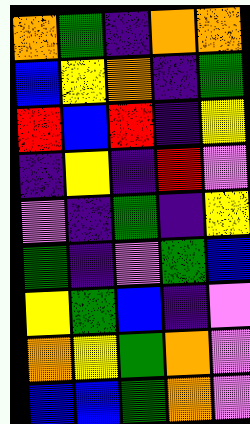[["orange", "green", "indigo", "orange", "orange"], ["blue", "yellow", "orange", "indigo", "green"], ["red", "blue", "red", "indigo", "yellow"], ["indigo", "yellow", "indigo", "red", "violet"], ["violet", "indigo", "green", "indigo", "yellow"], ["green", "indigo", "violet", "green", "blue"], ["yellow", "green", "blue", "indigo", "violet"], ["orange", "yellow", "green", "orange", "violet"], ["blue", "blue", "green", "orange", "violet"]]